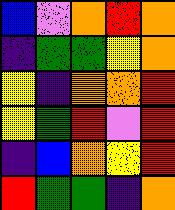[["blue", "violet", "orange", "red", "orange"], ["indigo", "green", "green", "yellow", "orange"], ["yellow", "indigo", "orange", "orange", "red"], ["yellow", "green", "red", "violet", "red"], ["indigo", "blue", "orange", "yellow", "red"], ["red", "green", "green", "indigo", "orange"]]